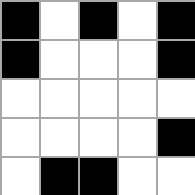[["black", "white", "black", "white", "black"], ["black", "white", "white", "white", "black"], ["white", "white", "white", "white", "white"], ["white", "white", "white", "white", "black"], ["white", "black", "black", "white", "white"]]